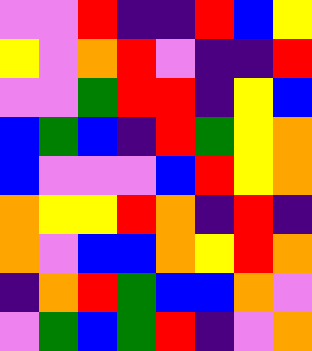[["violet", "violet", "red", "indigo", "indigo", "red", "blue", "yellow"], ["yellow", "violet", "orange", "red", "violet", "indigo", "indigo", "red"], ["violet", "violet", "green", "red", "red", "indigo", "yellow", "blue"], ["blue", "green", "blue", "indigo", "red", "green", "yellow", "orange"], ["blue", "violet", "violet", "violet", "blue", "red", "yellow", "orange"], ["orange", "yellow", "yellow", "red", "orange", "indigo", "red", "indigo"], ["orange", "violet", "blue", "blue", "orange", "yellow", "red", "orange"], ["indigo", "orange", "red", "green", "blue", "blue", "orange", "violet"], ["violet", "green", "blue", "green", "red", "indigo", "violet", "orange"]]